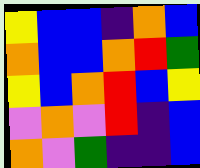[["yellow", "blue", "blue", "indigo", "orange", "blue"], ["orange", "blue", "blue", "orange", "red", "green"], ["yellow", "blue", "orange", "red", "blue", "yellow"], ["violet", "orange", "violet", "red", "indigo", "blue"], ["orange", "violet", "green", "indigo", "indigo", "blue"]]